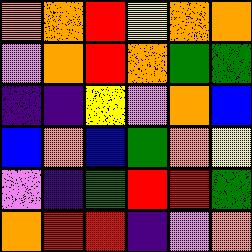[["orange", "orange", "red", "yellow", "orange", "orange"], ["violet", "orange", "red", "orange", "green", "green"], ["indigo", "indigo", "yellow", "violet", "orange", "blue"], ["blue", "orange", "blue", "green", "orange", "yellow"], ["violet", "indigo", "green", "red", "red", "green"], ["orange", "red", "red", "indigo", "violet", "orange"]]